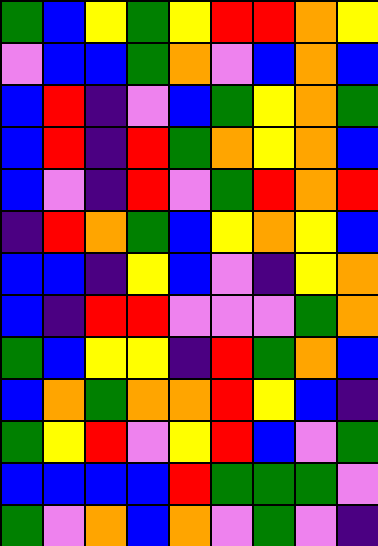[["green", "blue", "yellow", "green", "yellow", "red", "red", "orange", "yellow"], ["violet", "blue", "blue", "green", "orange", "violet", "blue", "orange", "blue"], ["blue", "red", "indigo", "violet", "blue", "green", "yellow", "orange", "green"], ["blue", "red", "indigo", "red", "green", "orange", "yellow", "orange", "blue"], ["blue", "violet", "indigo", "red", "violet", "green", "red", "orange", "red"], ["indigo", "red", "orange", "green", "blue", "yellow", "orange", "yellow", "blue"], ["blue", "blue", "indigo", "yellow", "blue", "violet", "indigo", "yellow", "orange"], ["blue", "indigo", "red", "red", "violet", "violet", "violet", "green", "orange"], ["green", "blue", "yellow", "yellow", "indigo", "red", "green", "orange", "blue"], ["blue", "orange", "green", "orange", "orange", "red", "yellow", "blue", "indigo"], ["green", "yellow", "red", "violet", "yellow", "red", "blue", "violet", "green"], ["blue", "blue", "blue", "blue", "red", "green", "green", "green", "violet"], ["green", "violet", "orange", "blue", "orange", "violet", "green", "violet", "indigo"]]